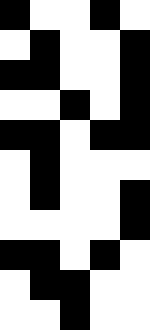[["black", "white", "white", "black", "white"], ["white", "black", "white", "white", "black"], ["black", "black", "white", "white", "black"], ["white", "white", "black", "white", "black"], ["black", "black", "white", "black", "black"], ["white", "black", "white", "white", "white"], ["white", "black", "white", "white", "black"], ["white", "white", "white", "white", "black"], ["black", "black", "white", "black", "white"], ["white", "black", "black", "white", "white"], ["white", "white", "black", "white", "white"]]